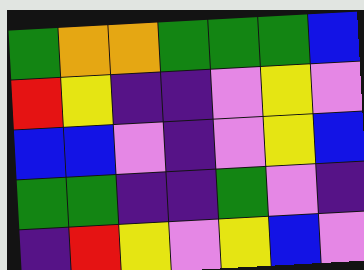[["green", "orange", "orange", "green", "green", "green", "blue"], ["red", "yellow", "indigo", "indigo", "violet", "yellow", "violet"], ["blue", "blue", "violet", "indigo", "violet", "yellow", "blue"], ["green", "green", "indigo", "indigo", "green", "violet", "indigo"], ["indigo", "red", "yellow", "violet", "yellow", "blue", "violet"]]